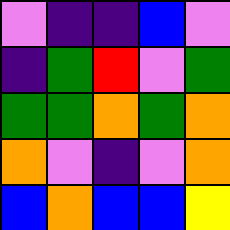[["violet", "indigo", "indigo", "blue", "violet"], ["indigo", "green", "red", "violet", "green"], ["green", "green", "orange", "green", "orange"], ["orange", "violet", "indigo", "violet", "orange"], ["blue", "orange", "blue", "blue", "yellow"]]